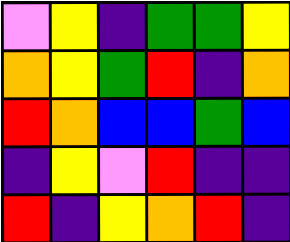[["violet", "yellow", "indigo", "green", "green", "yellow"], ["orange", "yellow", "green", "red", "indigo", "orange"], ["red", "orange", "blue", "blue", "green", "blue"], ["indigo", "yellow", "violet", "red", "indigo", "indigo"], ["red", "indigo", "yellow", "orange", "red", "indigo"]]